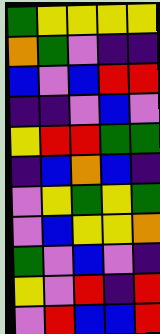[["green", "yellow", "yellow", "yellow", "yellow"], ["orange", "green", "violet", "indigo", "indigo"], ["blue", "violet", "blue", "red", "red"], ["indigo", "indigo", "violet", "blue", "violet"], ["yellow", "red", "red", "green", "green"], ["indigo", "blue", "orange", "blue", "indigo"], ["violet", "yellow", "green", "yellow", "green"], ["violet", "blue", "yellow", "yellow", "orange"], ["green", "violet", "blue", "violet", "indigo"], ["yellow", "violet", "red", "indigo", "red"], ["violet", "red", "blue", "blue", "red"]]